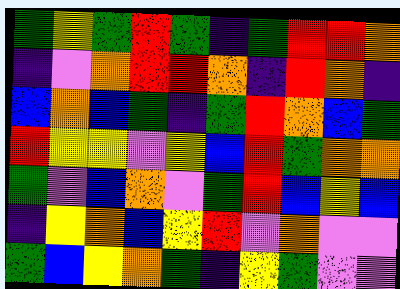[["green", "yellow", "green", "red", "green", "indigo", "green", "red", "red", "orange"], ["indigo", "violet", "orange", "red", "red", "orange", "indigo", "red", "orange", "indigo"], ["blue", "orange", "blue", "green", "indigo", "green", "red", "orange", "blue", "green"], ["red", "yellow", "yellow", "violet", "yellow", "blue", "red", "green", "orange", "orange"], ["green", "violet", "blue", "orange", "violet", "green", "red", "blue", "yellow", "blue"], ["indigo", "yellow", "orange", "blue", "yellow", "red", "violet", "orange", "violet", "violet"], ["green", "blue", "yellow", "orange", "green", "indigo", "yellow", "green", "violet", "violet"]]